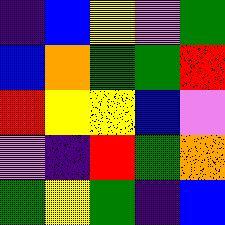[["indigo", "blue", "yellow", "violet", "green"], ["blue", "orange", "green", "green", "red"], ["red", "yellow", "yellow", "blue", "violet"], ["violet", "indigo", "red", "green", "orange"], ["green", "yellow", "green", "indigo", "blue"]]